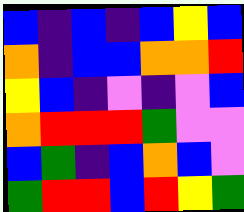[["blue", "indigo", "blue", "indigo", "blue", "yellow", "blue"], ["orange", "indigo", "blue", "blue", "orange", "orange", "red"], ["yellow", "blue", "indigo", "violet", "indigo", "violet", "blue"], ["orange", "red", "red", "red", "green", "violet", "violet"], ["blue", "green", "indigo", "blue", "orange", "blue", "violet"], ["green", "red", "red", "blue", "red", "yellow", "green"]]